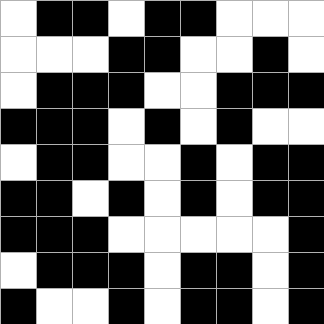[["white", "black", "black", "white", "black", "black", "white", "white", "white"], ["white", "white", "white", "black", "black", "white", "white", "black", "white"], ["white", "black", "black", "black", "white", "white", "black", "black", "black"], ["black", "black", "black", "white", "black", "white", "black", "white", "white"], ["white", "black", "black", "white", "white", "black", "white", "black", "black"], ["black", "black", "white", "black", "white", "black", "white", "black", "black"], ["black", "black", "black", "white", "white", "white", "white", "white", "black"], ["white", "black", "black", "black", "white", "black", "black", "white", "black"], ["black", "white", "white", "black", "white", "black", "black", "white", "black"]]